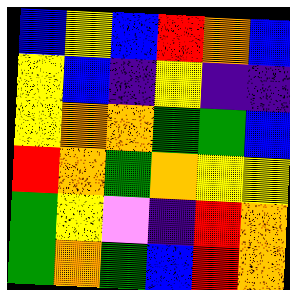[["blue", "yellow", "blue", "red", "orange", "blue"], ["yellow", "blue", "indigo", "yellow", "indigo", "indigo"], ["yellow", "orange", "orange", "green", "green", "blue"], ["red", "orange", "green", "orange", "yellow", "yellow"], ["green", "yellow", "violet", "indigo", "red", "orange"], ["green", "orange", "green", "blue", "red", "orange"]]